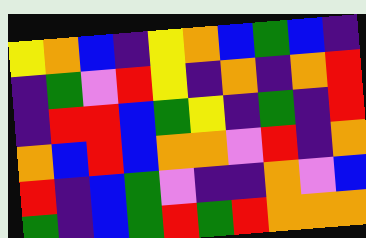[["yellow", "orange", "blue", "indigo", "yellow", "orange", "blue", "green", "blue", "indigo"], ["indigo", "green", "violet", "red", "yellow", "indigo", "orange", "indigo", "orange", "red"], ["indigo", "red", "red", "blue", "green", "yellow", "indigo", "green", "indigo", "red"], ["orange", "blue", "red", "blue", "orange", "orange", "violet", "red", "indigo", "orange"], ["red", "indigo", "blue", "green", "violet", "indigo", "indigo", "orange", "violet", "blue"], ["green", "indigo", "blue", "green", "red", "green", "red", "orange", "orange", "orange"]]